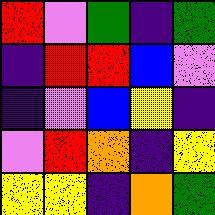[["red", "violet", "green", "indigo", "green"], ["indigo", "red", "red", "blue", "violet"], ["indigo", "violet", "blue", "yellow", "indigo"], ["violet", "red", "orange", "indigo", "yellow"], ["yellow", "yellow", "indigo", "orange", "green"]]